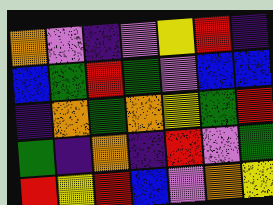[["orange", "violet", "indigo", "violet", "yellow", "red", "indigo"], ["blue", "green", "red", "green", "violet", "blue", "blue"], ["indigo", "orange", "green", "orange", "yellow", "green", "red"], ["green", "indigo", "orange", "indigo", "red", "violet", "green"], ["red", "yellow", "red", "blue", "violet", "orange", "yellow"]]